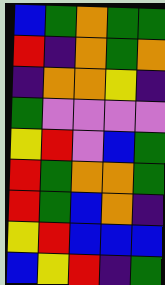[["blue", "green", "orange", "green", "green"], ["red", "indigo", "orange", "green", "orange"], ["indigo", "orange", "orange", "yellow", "indigo"], ["green", "violet", "violet", "violet", "violet"], ["yellow", "red", "violet", "blue", "green"], ["red", "green", "orange", "orange", "green"], ["red", "green", "blue", "orange", "indigo"], ["yellow", "red", "blue", "blue", "blue"], ["blue", "yellow", "red", "indigo", "green"]]